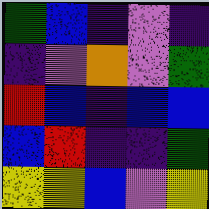[["green", "blue", "indigo", "violet", "indigo"], ["indigo", "violet", "orange", "violet", "green"], ["red", "blue", "indigo", "blue", "blue"], ["blue", "red", "indigo", "indigo", "green"], ["yellow", "yellow", "blue", "violet", "yellow"]]